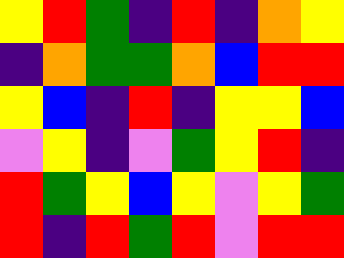[["yellow", "red", "green", "indigo", "red", "indigo", "orange", "yellow"], ["indigo", "orange", "green", "green", "orange", "blue", "red", "red"], ["yellow", "blue", "indigo", "red", "indigo", "yellow", "yellow", "blue"], ["violet", "yellow", "indigo", "violet", "green", "yellow", "red", "indigo"], ["red", "green", "yellow", "blue", "yellow", "violet", "yellow", "green"], ["red", "indigo", "red", "green", "red", "violet", "red", "red"]]